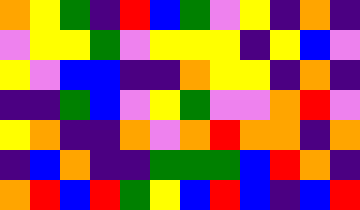[["orange", "yellow", "green", "indigo", "red", "blue", "green", "violet", "yellow", "indigo", "orange", "indigo"], ["violet", "yellow", "yellow", "green", "violet", "yellow", "yellow", "yellow", "indigo", "yellow", "blue", "violet"], ["yellow", "violet", "blue", "blue", "indigo", "indigo", "orange", "yellow", "yellow", "indigo", "orange", "indigo"], ["indigo", "indigo", "green", "blue", "violet", "yellow", "green", "violet", "violet", "orange", "red", "violet"], ["yellow", "orange", "indigo", "indigo", "orange", "violet", "orange", "red", "orange", "orange", "indigo", "orange"], ["indigo", "blue", "orange", "indigo", "indigo", "green", "green", "green", "blue", "red", "orange", "indigo"], ["orange", "red", "blue", "red", "green", "yellow", "blue", "red", "blue", "indigo", "blue", "red"]]